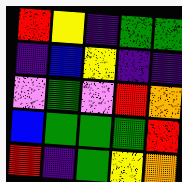[["red", "yellow", "indigo", "green", "green"], ["indigo", "blue", "yellow", "indigo", "indigo"], ["violet", "green", "violet", "red", "orange"], ["blue", "green", "green", "green", "red"], ["red", "indigo", "green", "yellow", "orange"]]